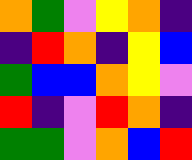[["orange", "green", "violet", "yellow", "orange", "indigo"], ["indigo", "red", "orange", "indigo", "yellow", "blue"], ["green", "blue", "blue", "orange", "yellow", "violet"], ["red", "indigo", "violet", "red", "orange", "indigo"], ["green", "green", "violet", "orange", "blue", "red"]]